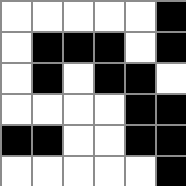[["white", "white", "white", "white", "white", "black"], ["white", "black", "black", "black", "white", "black"], ["white", "black", "white", "black", "black", "white"], ["white", "white", "white", "white", "black", "black"], ["black", "black", "white", "white", "black", "black"], ["white", "white", "white", "white", "white", "black"]]